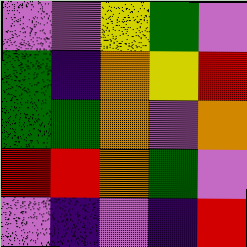[["violet", "violet", "yellow", "green", "violet"], ["green", "indigo", "orange", "yellow", "red"], ["green", "green", "orange", "violet", "orange"], ["red", "red", "orange", "green", "violet"], ["violet", "indigo", "violet", "indigo", "red"]]